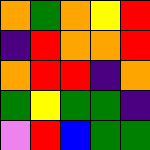[["orange", "green", "orange", "yellow", "red"], ["indigo", "red", "orange", "orange", "red"], ["orange", "red", "red", "indigo", "orange"], ["green", "yellow", "green", "green", "indigo"], ["violet", "red", "blue", "green", "green"]]